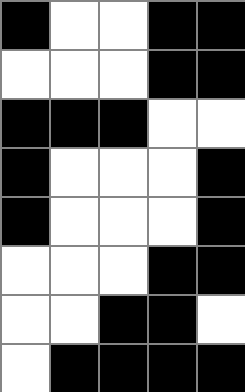[["black", "white", "white", "black", "black"], ["white", "white", "white", "black", "black"], ["black", "black", "black", "white", "white"], ["black", "white", "white", "white", "black"], ["black", "white", "white", "white", "black"], ["white", "white", "white", "black", "black"], ["white", "white", "black", "black", "white"], ["white", "black", "black", "black", "black"]]